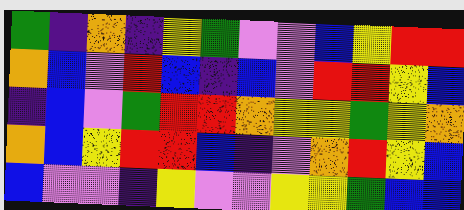[["green", "indigo", "orange", "indigo", "yellow", "green", "violet", "violet", "blue", "yellow", "red", "red"], ["orange", "blue", "violet", "red", "blue", "indigo", "blue", "violet", "red", "red", "yellow", "blue"], ["indigo", "blue", "violet", "green", "red", "red", "orange", "yellow", "yellow", "green", "yellow", "orange"], ["orange", "blue", "yellow", "red", "red", "blue", "indigo", "violet", "orange", "red", "yellow", "blue"], ["blue", "violet", "violet", "indigo", "yellow", "violet", "violet", "yellow", "yellow", "green", "blue", "blue"]]